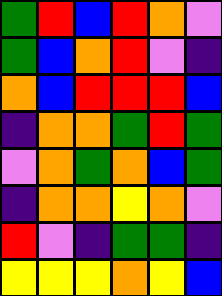[["green", "red", "blue", "red", "orange", "violet"], ["green", "blue", "orange", "red", "violet", "indigo"], ["orange", "blue", "red", "red", "red", "blue"], ["indigo", "orange", "orange", "green", "red", "green"], ["violet", "orange", "green", "orange", "blue", "green"], ["indigo", "orange", "orange", "yellow", "orange", "violet"], ["red", "violet", "indigo", "green", "green", "indigo"], ["yellow", "yellow", "yellow", "orange", "yellow", "blue"]]